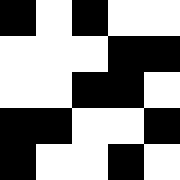[["black", "white", "black", "white", "white"], ["white", "white", "white", "black", "black"], ["white", "white", "black", "black", "white"], ["black", "black", "white", "white", "black"], ["black", "white", "white", "black", "white"]]